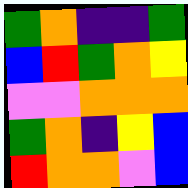[["green", "orange", "indigo", "indigo", "green"], ["blue", "red", "green", "orange", "yellow"], ["violet", "violet", "orange", "orange", "orange"], ["green", "orange", "indigo", "yellow", "blue"], ["red", "orange", "orange", "violet", "blue"]]